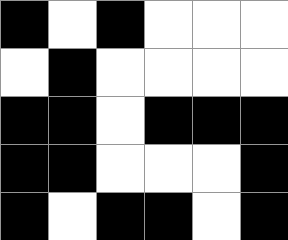[["black", "white", "black", "white", "white", "white"], ["white", "black", "white", "white", "white", "white"], ["black", "black", "white", "black", "black", "black"], ["black", "black", "white", "white", "white", "black"], ["black", "white", "black", "black", "white", "black"]]